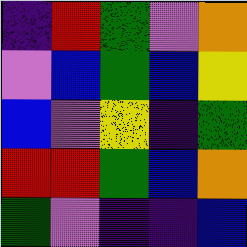[["indigo", "red", "green", "violet", "orange"], ["violet", "blue", "green", "blue", "yellow"], ["blue", "violet", "yellow", "indigo", "green"], ["red", "red", "green", "blue", "orange"], ["green", "violet", "indigo", "indigo", "blue"]]